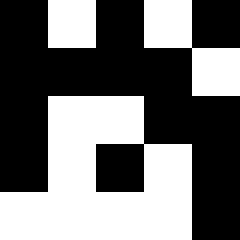[["black", "white", "black", "white", "black"], ["black", "black", "black", "black", "white"], ["black", "white", "white", "black", "black"], ["black", "white", "black", "white", "black"], ["white", "white", "white", "white", "black"]]